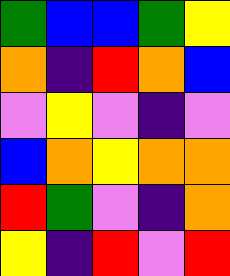[["green", "blue", "blue", "green", "yellow"], ["orange", "indigo", "red", "orange", "blue"], ["violet", "yellow", "violet", "indigo", "violet"], ["blue", "orange", "yellow", "orange", "orange"], ["red", "green", "violet", "indigo", "orange"], ["yellow", "indigo", "red", "violet", "red"]]